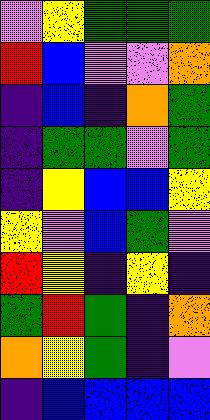[["violet", "yellow", "green", "green", "green"], ["red", "blue", "violet", "violet", "orange"], ["indigo", "blue", "indigo", "orange", "green"], ["indigo", "green", "green", "violet", "green"], ["indigo", "yellow", "blue", "blue", "yellow"], ["yellow", "violet", "blue", "green", "violet"], ["red", "yellow", "indigo", "yellow", "indigo"], ["green", "red", "green", "indigo", "orange"], ["orange", "yellow", "green", "indigo", "violet"], ["indigo", "blue", "blue", "blue", "blue"]]